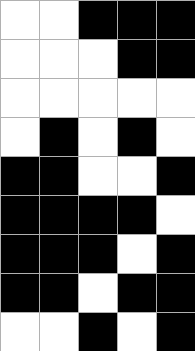[["white", "white", "black", "black", "black"], ["white", "white", "white", "black", "black"], ["white", "white", "white", "white", "white"], ["white", "black", "white", "black", "white"], ["black", "black", "white", "white", "black"], ["black", "black", "black", "black", "white"], ["black", "black", "black", "white", "black"], ["black", "black", "white", "black", "black"], ["white", "white", "black", "white", "black"]]